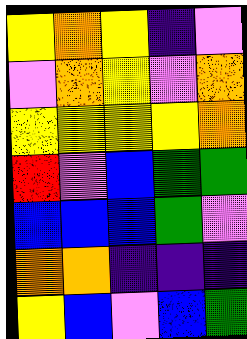[["yellow", "orange", "yellow", "indigo", "violet"], ["violet", "orange", "yellow", "violet", "orange"], ["yellow", "yellow", "yellow", "yellow", "orange"], ["red", "violet", "blue", "green", "green"], ["blue", "blue", "blue", "green", "violet"], ["orange", "orange", "indigo", "indigo", "indigo"], ["yellow", "blue", "violet", "blue", "green"]]